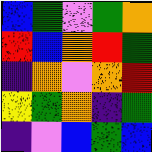[["blue", "green", "violet", "green", "orange"], ["red", "blue", "orange", "red", "green"], ["indigo", "orange", "violet", "orange", "red"], ["yellow", "green", "orange", "indigo", "green"], ["indigo", "violet", "blue", "green", "blue"]]